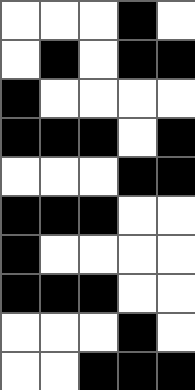[["white", "white", "white", "black", "white"], ["white", "black", "white", "black", "black"], ["black", "white", "white", "white", "white"], ["black", "black", "black", "white", "black"], ["white", "white", "white", "black", "black"], ["black", "black", "black", "white", "white"], ["black", "white", "white", "white", "white"], ["black", "black", "black", "white", "white"], ["white", "white", "white", "black", "white"], ["white", "white", "black", "black", "black"]]